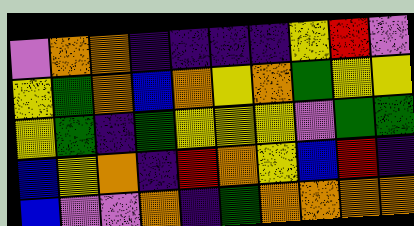[["violet", "orange", "orange", "indigo", "indigo", "indigo", "indigo", "yellow", "red", "violet"], ["yellow", "green", "orange", "blue", "orange", "yellow", "orange", "green", "yellow", "yellow"], ["yellow", "green", "indigo", "green", "yellow", "yellow", "yellow", "violet", "green", "green"], ["blue", "yellow", "orange", "indigo", "red", "orange", "yellow", "blue", "red", "indigo"], ["blue", "violet", "violet", "orange", "indigo", "green", "orange", "orange", "orange", "orange"]]